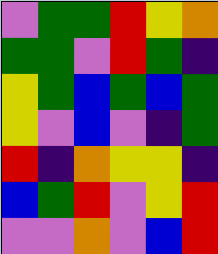[["violet", "green", "green", "red", "yellow", "orange"], ["green", "green", "violet", "red", "green", "indigo"], ["yellow", "green", "blue", "green", "blue", "green"], ["yellow", "violet", "blue", "violet", "indigo", "green"], ["red", "indigo", "orange", "yellow", "yellow", "indigo"], ["blue", "green", "red", "violet", "yellow", "red"], ["violet", "violet", "orange", "violet", "blue", "red"]]